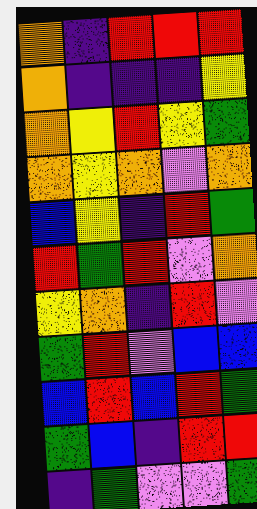[["orange", "indigo", "red", "red", "red"], ["orange", "indigo", "indigo", "indigo", "yellow"], ["orange", "yellow", "red", "yellow", "green"], ["orange", "yellow", "orange", "violet", "orange"], ["blue", "yellow", "indigo", "red", "green"], ["red", "green", "red", "violet", "orange"], ["yellow", "orange", "indigo", "red", "violet"], ["green", "red", "violet", "blue", "blue"], ["blue", "red", "blue", "red", "green"], ["green", "blue", "indigo", "red", "red"], ["indigo", "green", "violet", "violet", "green"]]